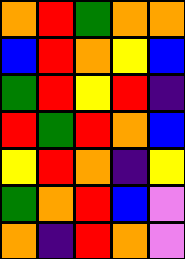[["orange", "red", "green", "orange", "orange"], ["blue", "red", "orange", "yellow", "blue"], ["green", "red", "yellow", "red", "indigo"], ["red", "green", "red", "orange", "blue"], ["yellow", "red", "orange", "indigo", "yellow"], ["green", "orange", "red", "blue", "violet"], ["orange", "indigo", "red", "orange", "violet"]]